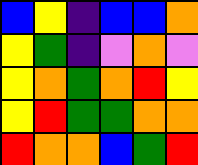[["blue", "yellow", "indigo", "blue", "blue", "orange"], ["yellow", "green", "indigo", "violet", "orange", "violet"], ["yellow", "orange", "green", "orange", "red", "yellow"], ["yellow", "red", "green", "green", "orange", "orange"], ["red", "orange", "orange", "blue", "green", "red"]]